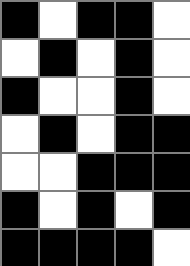[["black", "white", "black", "black", "white"], ["white", "black", "white", "black", "white"], ["black", "white", "white", "black", "white"], ["white", "black", "white", "black", "black"], ["white", "white", "black", "black", "black"], ["black", "white", "black", "white", "black"], ["black", "black", "black", "black", "white"]]